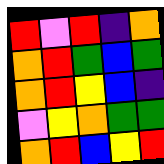[["red", "violet", "red", "indigo", "orange"], ["orange", "red", "green", "blue", "green"], ["orange", "red", "yellow", "blue", "indigo"], ["violet", "yellow", "orange", "green", "green"], ["orange", "red", "blue", "yellow", "red"]]